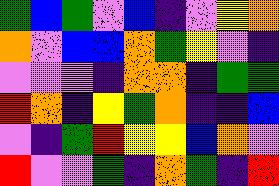[["green", "blue", "green", "violet", "blue", "indigo", "violet", "yellow", "orange"], ["orange", "violet", "blue", "blue", "orange", "green", "yellow", "violet", "indigo"], ["violet", "violet", "violet", "indigo", "orange", "orange", "indigo", "green", "green"], ["red", "orange", "indigo", "yellow", "green", "orange", "indigo", "indigo", "blue"], ["violet", "indigo", "green", "red", "yellow", "yellow", "blue", "orange", "violet"], ["red", "violet", "violet", "green", "indigo", "orange", "green", "indigo", "red"]]